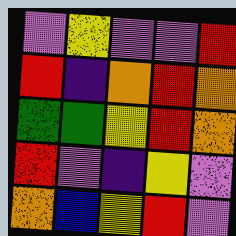[["violet", "yellow", "violet", "violet", "red"], ["red", "indigo", "orange", "red", "orange"], ["green", "green", "yellow", "red", "orange"], ["red", "violet", "indigo", "yellow", "violet"], ["orange", "blue", "yellow", "red", "violet"]]